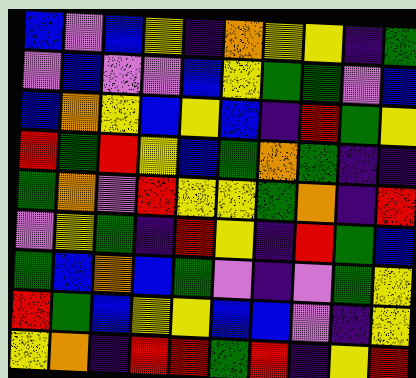[["blue", "violet", "blue", "yellow", "indigo", "orange", "yellow", "yellow", "indigo", "green"], ["violet", "blue", "violet", "violet", "blue", "yellow", "green", "green", "violet", "blue"], ["blue", "orange", "yellow", "blue", "yellow", "blue", "indigo", "red", "green", "yellow"], ["red", "green", "red", "yellow", "blue", "green", "orange", "green", "indigo", "indigo"], ["green", "orange", "violet", "red", "yellow", "yellow", "green", "orange", "indigo", "red"], ["violet", "yellow", "green", "indigo", "red", "yellow", "indigo", "red", "green", "blue"], ["green", "blue", "orange", "blue", "green", "violet", "indigo", "violet", "green", "yellow"], ["red", "green", "blue", "yellow", "yellow", "blue", "blue", "violet", "indigo", "yellow"], ["yellow", "orange", "indigo", "red", "red", "green", "red", "indigo", "yellow", "red"]]